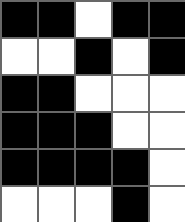[["black", "black", "white", "black", "black"], ["white", "white", "black", "white", "black"], ["black", "black", "white", "white", "white"], ["black", "black", "black", "white", "white"], ["black", "black", "black", "black", "white"], ["white", "white", "white", "black", "white"]]